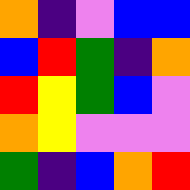[["orange", "indigo", "violet", "blue", "blue"], ["blue", "red", "green", "indigo", "orange"], ["red", "yellow", "green", "blue", "violet"], ["orange", "yellow", "violet", "violet", "violet"], ["green", "indigo", "blue", "orange", "red"]]